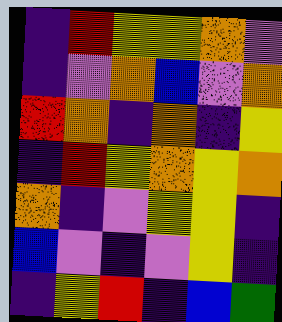[["indigo", "red", "yellow", "yellow", "orange", "violet"], ["indigo", "violet", "orange", "blue", "violet", "orange"], ["red", "orange", "indigo", "orange", "indigo", "yellow"], ["indigo", "red", "yellow", "orange", "yellow", "orange"], ["orange", "indigo", "violet", "yellow", "yellow", "indigo"], ["blue", "violet", "indigo", "violet", "yellow", "indigo"], ["indigo", "yellow", "red", "indigo", "blue", "green"]]